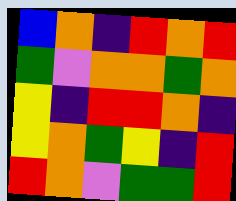[["blue", "orange", "indigo", "red", "orange", "red"], ["green", "violet", "orange", "orange", "green", "orange"], ["yellow", "indigo", "red", "red", "orange", "indigo"], ["yellow", "orange", "green", "yellow", "indigo", "red"], ["red", "orange", "violet", "green", "green", "red"]]